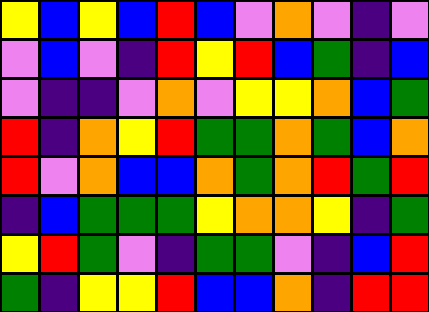[["yellow", "blue", "yellow", "blue", "red", "blue", "violet", "orange", "violet", "indigo", "violet"], ["violet", "blue", "violet", "indigo", "red", "yellow", "red", "blue", "green", "indigo", "blue"], ["violet", "indigo", "indigo", "violet", "orange", "violet", "yellow", "yellow", "orange", "blue", "green"], ["red", "indigo", "orange", "yellow", "red", "green", "green", "orange", "green", "blue", "orange"], ["red", "violet", "orange", "blue", "blue", "orange", "green", "orange", "red", "green", "red"], ["indigo", "blue", "green", "green", "green", "yellow", "orange", "orange", "yellow", "indigo", "green"], ["yellow", "red", "green", "violet", "indigo", "green", "green", "violet", "indigo", "blue", "red"], ["green", "indigo", "yellow", "yellow", "red", "blue", "blue", "orange", "indigo", "red", "red"]]